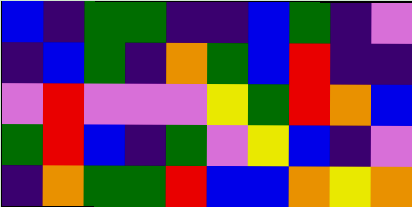[["blue", "indigo", "green", "green", "indigo", "indigo", "blue", "green", "indigo", "violet"], ["indigo", "blue", "green", "indigo", "orange", "green", "blue", "red", "indigo", "indigo"], ["violet", "red", "violet", "violet", "violet", "yellow", "green", "red", "orange", "blue"], ["green", "red", "blue", "indigo", "green", "violet", "yellow", "blue", "indigo", "violet"], ["indigo", "orange", "green", "green", "red", "blue", "blue", "orange", "yellow", "orange"]]